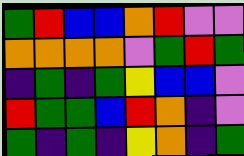[["green", "red", "blue", "blue", "orange", "red", "violet", "violet"], ["orange", "orange", "orange", "orange", "violet", "green", "red", "green"], ["indigo", "green", "indigo", "green", "yellow", "blue", "blue", "violet"], ["red", "green", "green", "blue", "red", "orange", "indigo", "violet"], ["green", "indigo", "green", "indigo", "yellow", "orange", "indigo", "green"]]